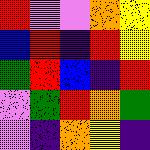[["red", "violet", "violet", "orange", "yellow"], ["blue", "red", "indigo", "red", "yellow"], ["green", "red", "blue", "indigo", "red"], ["violet", "green", "red", "orange", "green"], ["violet", "indigo", "orange", "yellow", "indigo"]]